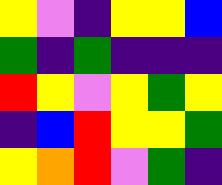[["yellow", "violet", "indigo", "yellow", "yellow", "blue"], ["green", "indigo", "green", "indigo", "indigo", "indigo"], ["red", "yellow", "violet", "yellow", "green", "yellow"], ["indigo", "blue", "red", "yellow", "yellow", "green"], ["yellow", "orange", "red", "violet", "green", "indigo"]]